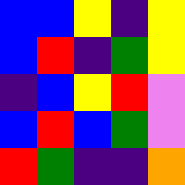[["blue", "blue", "yellow", "indigo", "yellow"], ["blue", "red", "indigo", "green", "yellow"], ["indigo", "blue", "yellow", "red", "violet"], ["blue", "red", "blue", "green", "violet"], ["red", "green", "indigo", "indigo", "orange"]]